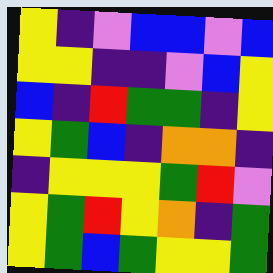[["yellow", "indigo", "violet", "blue", "blue", "violet", "blue"], ["yellow", "yellow", "indigo", "indigo", "violet", "blue", "yellow"], ["blue", "indigo", "red", "green", "green", "indigo", "yellow"], ["yellow", "green", "blue", "indigo", "orange", "orange", "indigo"], ["indigo", "yellow", "yellow", "yellow", "green", "red", "violet"], ["yellow", "green", "red", "yellow", "orange", "indigo", "green"], ["yellow", "green", "blue", "green", "yellow", "yellow", "green"]]